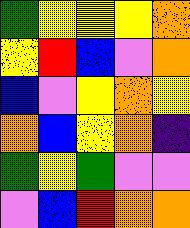[["green", "yellow", "yellow", "yellow", "orange"], ["yellow", "red", "blue", "violet", "orange"], ["blue", "violet", "yellow", "orange", "yellow"], ["orange", "blue", "yellow", "orange", "indigo"], ["green", "yellow", "green", "violet", "violet"], ["violet", "blue", "red", "orange", "orange"]]